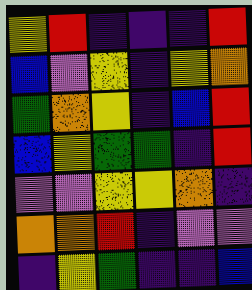[["yellow", "red", "indigo", "indigo", "indigo", "red"], ["blue", "violet", "yellow", "indigo", "yellow", "orange"], ["green", "orange", "yellow", "indigo", "blue", "red"], ["blue", "yellow", "green", "green", "indigo", "red"], ["violet", "violet", "yellow", "yellow", "orange", "indigo"], ["orange", "orange", "red", "indigo", "violet", "violet"], ["indigo", "yellow", "green", "indigo", "indigo", "blue"]]